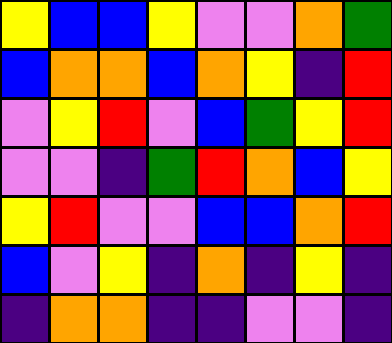[["yellow", "blue", "blue", "yellow", "violet", "violet", "orange", "green"], ["blue", "orange", "orange", "blue", "orange", "yellow", "indigo", "red"], ["violet", "yellow", "red", "violet", "blue", "green", "yellow", "red"], ["violet", "violet", "indigo", "green", "red", "orange", "blue", "yellow"], ["yellow", "red", "violet", "violet", "blue", "blue", "orange", "red"], ["blue", "violet", "yellow", "indigo", "orange", "indigo", "yellow", "indigo"], ["indigo", "orange", "orange", "indigo", "indigo", "violet", "violet", "indigo"]]